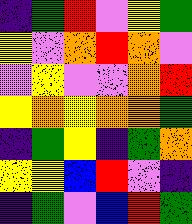[["indigo", "green", "red", "violet", "yellow", "green"], ["yellow", "violet", "orange", "red", "orange", "violet"], ["violet", "yellow", "violet", "violet", "orange", "red"], ["yellow", "orange", "yellow", "orange", "orange", "green"], ["indigo", "green", "yellow", "indigo", "green", "orange"], ["yellow", "yellow", "blue", "red", "violet", "indigo"], ["indigo", "green", "violet", "blue", "red", "green"]]